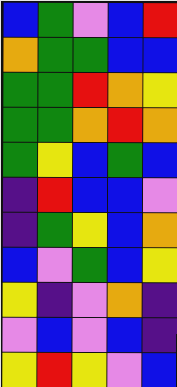[["blue", "green", "violet", "blue", "red"], ["orange", "green", "green", "blue", "blue"], ["green", "green", "red", "orange", "yellow"], ["green", "green", "orange", "red", "orange"], ["green", "yellow", "blue", "green", "blue"], ["indigo", "red", "blue", "blue", "violet"], ["indigo", "green", "yellow", "blue", "orange"], ["blue", "violet", "green", "blue", "yellow"], ["yellow", "indigo", "violet", "orange", "indigo"], ["violet", "blue", "violet", "blue", "indigo"], ["yellow", "red", "yellow", "violet", "blue"]]